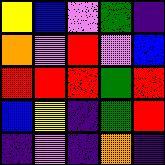[["yellow", "blue", "violet", "green", "indigo"], ["orange", "violet", "red", "violet", "blue"], ["red", "red", "red", "green", "red"], ["blue", "yellow", "indigo", "green", "red"], ["indigo", "violet", "indigo", "orange", "indigo"]]